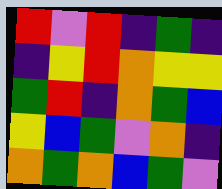[["red", "violet", "red", "indigo", "green", "indigo"], ["indigo", "yellow", "red", "orange", "yellow", "yellow"], ["green", "red", "indigo", "orange", "green", "blue"], ["yellow", "blue", "green", "violet", "orange", "indigo"], ["orange", "green", "orange", "blue", "green", "violet"]]